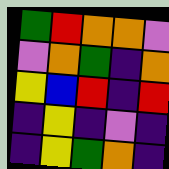[["green", "red", "orange", "orange", "violet"], ["violet", "orange", "green", "indigo", "orange"], ["yellow", "blue", "red", "indigo", "red"], ["indigo", "yellow", "indigo", "violet", "indigo"], ["indigo", "yellow", "green", "orange", "indigo"]]